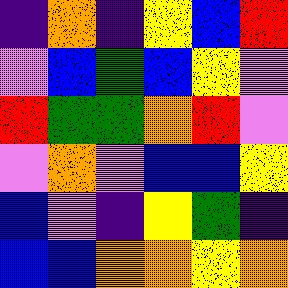[["indigo", "orange", "indigo", "yellow", "blue", "red"], ["violet", "blue", "green", "blue", "yellow", "violet"], ["red", "green", "green", "orange", "red", "violet"], ["violet", "orange", "violet", "blue", "blue", "yellow"], ["blue", "violet", "indigo", "yellow", "green", "indigo"], ["blue", "blue", "orange", "orange", "yellow", "orange"]]